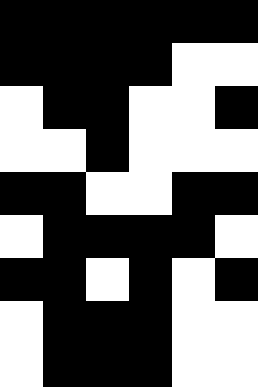[["black", "black", "black", "black", "black", "black"], ["black", "black", "black", "black", "white", "white"], ["white", "black", "black", "white", "white", "black"], ["white", "white", "black", "white", "white", "white"], ["black", "black", "white", "white", "black", "black"], ["white", "black", "black", "black", "black", "white"], ["black", "black", "white", "black", "white", "black"], ["white", "black", "black", "black", "white", "white"], ["white", "black", "black", "black", "white", "white"]]